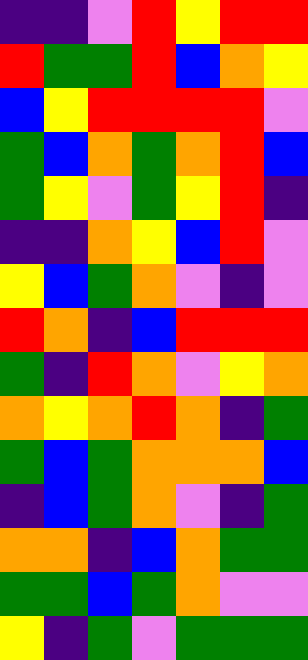[["indigo", "indigo", "violet", "red", "yellow", "red", "red"], ["red", "green", "green", "red", "blue", "orange", "yellow"], ["blue", "yellow", "red", "red", "red", "red", "violet"], ["green", "blue", "orange", "green", "orange", "red", "blue"], ["green", "yellow", "violet", "green", "yellow", "red", "indigo"], ["indigo", "indigo", "orange", "yellow", "blue", "red", "violet"], ["yellow", "blue", "green", "orange", "violet", "indigo", "violet"], ["red", "orange", "indigo", "blue", "red", "red", "red"], ["green", "indigo", "red", "orange", "violet", "yellow", "orange"], ["orange", "yellow", "orange", "red", "orange", "indigo", "green"], ["green", "blue", "green", "orange", "orange", "orange", "blue"], ["indigo", "blue", "green", "orange", "violet", "indigo", "green"], ["orange", "orange", "indigo", "blue", "orange", "green", "green"], ["green", "green", "blue", "green", "orange", "violet", "violet"], ["yellow", "indigo", "green", "violet", "green", "green", "green"]]